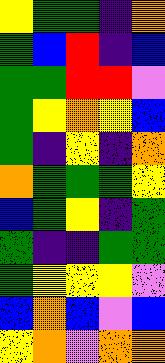[["yellow", "green", "green", "indigo", "orange"], ["green", "blue", "red", "indigo", "blue"], ["green", "green", "red", "red", "violet"], ["green", "yellow", "orange", "yellow", "blue"], ["green", "indigo", "yellow", "indigo", "orange"], ["orange", "green", "green", "green", "yellow"], ["blue", "green", "yellow", "indigo", "green"], ["green", "indigo", "indigo", "green", "green"], ["green", "yellow", "yellow", "yellow", "violet"], ["blue", "orange", "blue", "violet", "blue"], ["yellow", "orange", "violet", "orange", "orange"]]